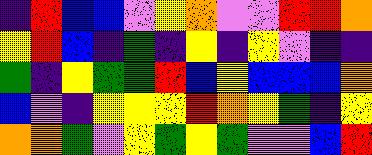[["indigo", "red", "blue", "blue", "violet", "yellow", "orange", "violet", "violet", "red", "red", "orange"], ["yellow", "red", "blue", "indigo", "green", "indigo", "yellow", "indigo", "yellow", "violet", "indigo", "indigo"], ["green", "indigo", "yellow", "green", "green", "red", "blue", "yellow", "blue", "blue", "blue", "orange"], ["blue", "violet", "indigo", "yellow", "yellow", "yellow", "red", "orange", "yellow", "green", "indigo", "yellow"], ["orange", "orange", "green", "violet", "yellow", "green", "yellow", "green", "violet", "violet", "blue", "red"]]